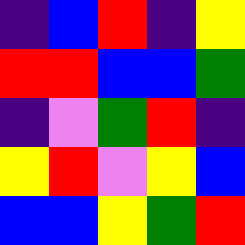[["indigo", "blue", "red", "indigo", "yellow"], ["red", "red", "blue", "blue", "green"], ["indigo", "violet", "green", "red", "indigo"], ["yellow", "red", "violet", "yellow", "blue"], ["blue", "blue", "yellow", "green", "red"]]